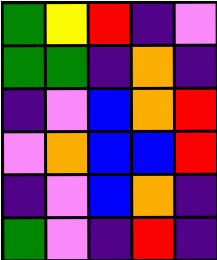[["green", "yellow", "red", "indigo", "violet"], ["green", "green", "indigo", "orange", "indigo"], ["indigo", "violet", "blue", "orange", "red"], ["violet", "orange", "blue", "blue", "red"], ["indigo", "violet", "blue", "orange", "indigo"], ["green", "violet", "indigo", "red", "indigo"]]